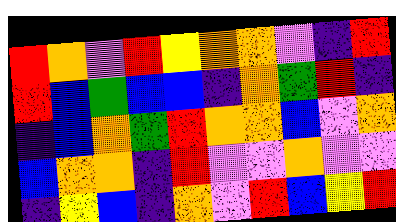[["red", "orange", "violet", "red", "yellow", "orange", "orange", "violet", "indigo", "red"], ["red", "blue", "green", "blue", "blue", "indigo", "orange", "green", "red", "indigo"], ["indigo", "blue", "orange", "green", "red", "orange", "orange", "blue", "violet", "orange"], ["blue", "orange", "orange", "indigo", "red", "violet", "violet", "orange", "violet", "violet"], ["indigo", "yellow", "blue", "indigo", "orange", "violet", "red", "blue", "yellow", "red"]]